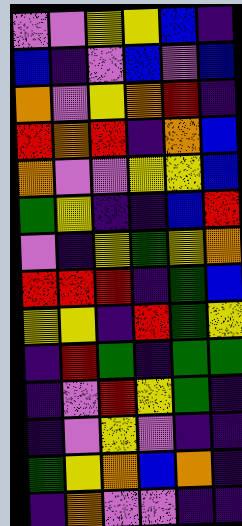[["violet", "violet", "yellow", "yellow", "blue", "indigo"], ["blue", "indigo", "violet", "blue", "violet", "blue"], ["orange", "violet", "yellow", "orange", "red", "indigo"], ["red", "orange", "red", "indigo", "orange", "blue"], ["orange", "violet", "violet", "yellow", "yellow", "blue"], ["green", "yellow", "indigo", "indigo", "blue", "red"], ["violet", "indigo", "yellow", "green", "yellow", "orange"], ["red", "red", "red", "indigo", "green", "blue"], ["yellow", "yellow", "indigo", "red", "green", "yellow"], ["indigo", "red", "green", "indigo", "green", "green"], ["indigo", "violet", "red", "yellow", "green", "indigo"], ["indigo", "violet", "yellow", "violet", "indigo", "indigo"], ["green", "yellow", "orange", "blue", "orange", "indigo"], ["indigo", "orange", "violet", "violet", "indigo", "indigo"]]